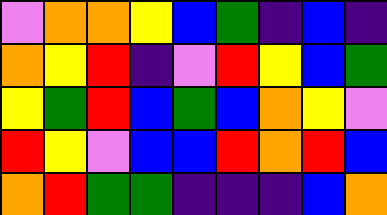[["violet", "orange", "orange", "yellow", "blue", "green", "indigo", "blue", "indigo"], ["orange", "yellow", "red", "indigo", "violet", "red", "yellow", "blue", "green"], ["yellow", "green", "red", "blue", "green", "blue", "orange", "yellow", "violet"], ["red", "yellow", "violet", "blue", "blue", "red", "orange", "red", "blue"], ["orange", "red", "green", "green", "indigo", "indigo", "indigo", "blue", "orange"]]